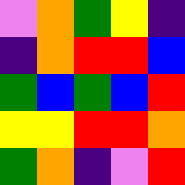[["violet", "orange", "green", "yellow", "indigo"], ["indigo", "orange", "red", "red", "blue"], ["green", "blue", "green", "blue", "red"], ["yellow", "yellow", "red", "red", "orange"], ["green", "orange", "indigo", "violet", "red"]]